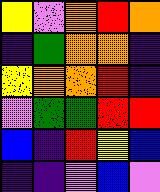[["yellow", "violet", "orange", "red", "orange"], ["indigo", "green", "orange", "orange", "indigo"], ["yellow", "orange", "orange", "red", "indigo"], ["violet", "green", "green", "red", "red"], ["blue", "indigo", "red", "yellow", "blue"], ["indigo", "indigo", "violet", "blue", "violet"]]